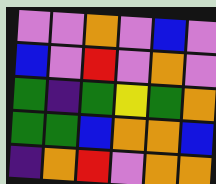[["violet", "violet", "orange", "violet", "blue", "violet"], ["blue", "violet", "red", "violet", "orange", "violet"], ["green", "indigo", "green", "yellow", "green", "orange"], ["green", "green", "blue", "orange", "orange", "blue"], ["indigo", "orange", "red", "violet", "orange", "orange"]]